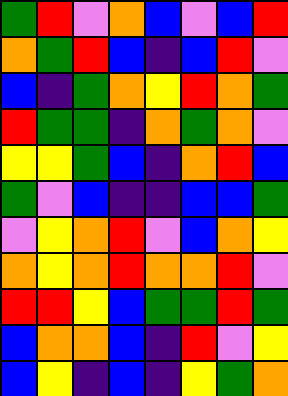[["green", "red", "violet", "orange", "blue", "violet", "blue", "red"], ["orange", "green", "red", "blue", "indigo", "blue", "red", "violet"], ["blue", "indigo", "green", "orange", "yellow", "red", "orange", "green"], ["red", "green", "green", "indigo", "orange", "green", "orange", "violet"], ["yellow", "yellow", "green", "blue", "indigo", "orange", "red", "blue"], ["green", "violet", "blue", "indigo", "indigo", "blue", "blue", "green"], ["violet", "yellow", "orange", "red", "violet", "blue", "orange", "yellow"], ["orange", "yellow", "orange", "red", "orange", "orange", "red", "violet"], ["red", "red", "yellow", "blue", "green", "green", "red", "green"], ["blue", "orange", "orange", "blue", "indigo", "red", "violet", "yellow"], ["blue", "yellow", "indigo", "blue", "indigo", "yellow", "green", "orange"]]